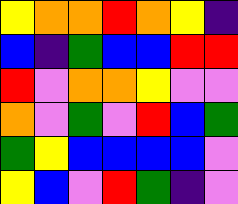[["yellow", "orange", "orange", "red", "orange", "yellow", "indigo"], ["blue", "indigo", "green", "blue", "blue", "red", "red"], ["red", "violet", "orange", "orange", "yellow", "violet", "violet"], ["orange", "violet", "green", "violet", "red", "blue", "green"], ["green", "yellow", "blue", "blue", "blue", "blue", "violet"], ["yellow", "blue", "violet", "red", "green", "indigo", "violet"]]